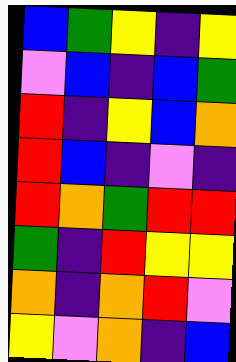[["blue", "green", "yellow", "indigo", "yellow"], ["violet", "blue", "indigo", "blue", "green"], ["red", "indigo", "yellow", "blue", "orange"], ["red", "blue", "indigo", "violet", "indigo"], ["red", "orange", "green", "red", "red"], ["green", "indigo", "red", "yellow", "yellow"], ["orange", "indigo", "orange", "red", "violet"], ["yellow", "violet", "orange", "indigo", "blue"]]